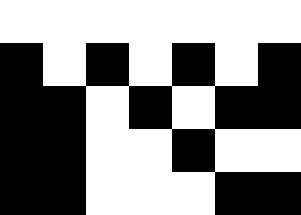[["white", "white", "white", "white", "white", "white", "white"], ["black", "white", "black", "white", "black", "white", "black"], ["black", "black", "white", "black", "white", "black", "black"], ["black", "black", "white", "white", "black", "white", "white"], ["black", "black", "white", "white", "white", "black", "black"]]